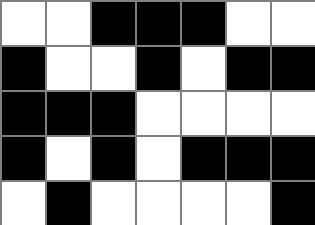[["white", "white", "black", "black", "black", "white", "white"], ["black", "white", "white", "black", "white", "black", "black"], ["black", "black", "black", "white", "white", "white", "white"], ["black", "white", "black", "white", "black", "black", "black"], ["white", "black", "white", "white", "white", "white", "black"]]